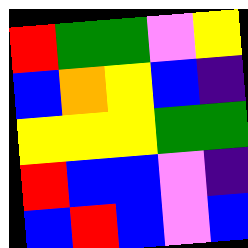[["red", "green", "green", "violet", "yellow"], ["blue", "orange", "yellow", "blue", "indigo"], ["yellow", "yellow", "yellow", "green", "green"], ["red", "blue", "blue", "violet", "indigo"], ["blue", "red", "blue", "violet", "blue"]]